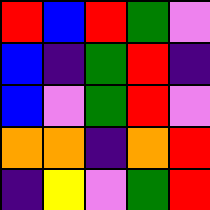[["red", "blue", "red", "green", "violet"], ["blue", "indigo", "green", "red", "indigo"], ["blue", "violet", "green", "red", "violet"], ["orange", "orange", "indigo", "orange", "red"], ["indigo", "yellow", "violet", "green", "red"]]